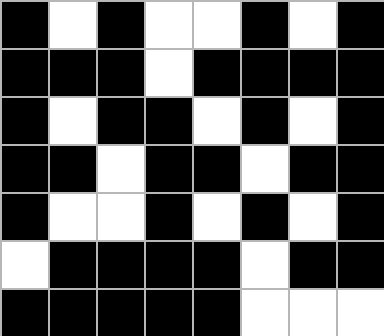[["black", "white", "black", "white", "white", "black", "white", "black"], ["black", "black", "black", "white", "black", "black", "black", "black"], ["black", "white", "black", "black", "white", "black", "white", "black"], ["black", "black", "white", "black", "black", "white", "black", "black"], ["black", "white", "white", "black", "white", "black", "white", "black"], ["white", "black", "black", "black", "black", "white", "black", "black"], ["black", "black", "black", "black", "black", "white", "white", "white"]]